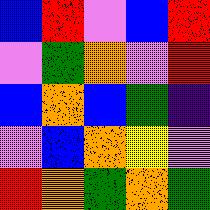[["blue", "red", "violet", "blue", "red"], ["violet", "green", "orange", "violet", "red"], ["blue", "orange", "blue", "green", "indigo"], ["violet", "blue", "orange", "yellow", "violet"], ["red", "orange", "green", "orange", "green"]]